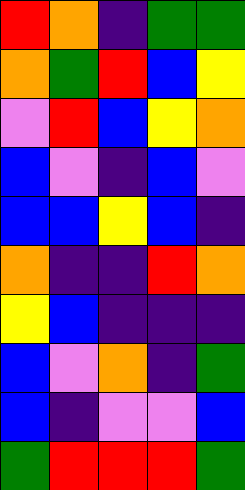[["red", "orange", "indigo", "green", "green"], ["orange", "green", "red", "blue", "yellow"], ["violet", "red", "blue", "yellow", "orange"], ["blue", "violet", "indigo", "blue", "violet"], ["blue", "blue", "yellow", "blue", "indigo"], ["orange", "indigo", "indigo", "red", "orange"], ["yellow", "blue", "indigo", "indigo", "indigo"], ["blue", "violet", "orange", "indigo", "green"], ["blue", "indigo", "violet", "violet", "blue"], ["green", "red", "red", "red", "green"]]